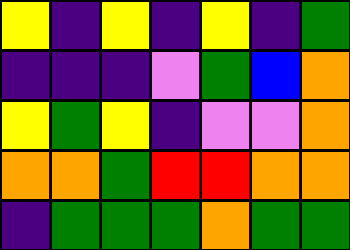[["yellow", "indigo", "yellow", "indigo", "yellow", "indigo", "green"], ["indigo", "indigo", "indigo", "violet", "green", "blue", "orange"], ["yellow", "green", "yellow", "indigo", "violet", "violet", "orange"], ["orange", "orange", "green", "red", "red", "orange", "orange"], ["indigo", "green", "green", "green", "orange", "green", "green"]]